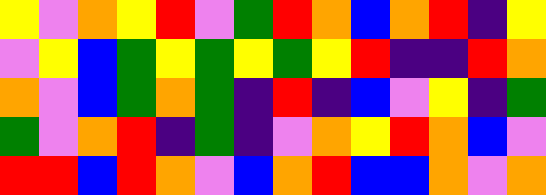[["yellow", "violet", "orange", "yellow", "red", "violet", "green", "red", "orange", "blue", "orange", "red", "indigo", "yellow"], ["violet", "yellow", "blue", "green", "yellow", "green", "yellow", "green", "yellow", "red", "indigo", "indigo", "red", "orange"], ["orange", "violet", "blue", "green", "orange", "green", "indigo", "red", "indigo", "blue", "violet", "yellow", "indigo", "green"], ["green", "violet", "orange", "red", "indigo", "green", "indigo", "violet", "orange", "yellow", "red", "orange", "blue", "violet"], ["red", "red", "blue", "red", "orange", "violet", "blue", "orange", "red", "blue", "blue", "orange", "violet", "orange"]]